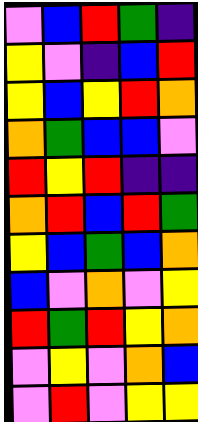[["violet", "blue", "red", "green", "indigo"], ["yellow", "violet", "indigo", "blue", "red"], ["yellow", "blue", "yellow", "red", "orange"], ["orange", "green", "blue", "blue", "violet"], ["red", "yellow", "red", "indigo", "indigo"], ["orange", "red", "blue", "red", "green"], ["yellow", "blue", "green", "blue", "orange"], ["blue", "violet", "orange", "violet", "yellow"], ["red", "green", "red", "yellow", "orange"], ["violet", "yellow", "violet", "orange", "blue"], ["violet", "red", "violet", "yellow", "yellow"]]